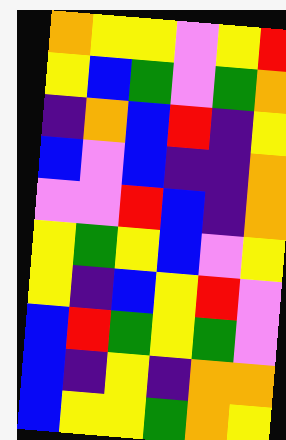[["orange", "yellow", "yellow", "violet", "yellow", "red"], ["yellow", "blue", "green", "violet", "green", "orange"], ["indigo", "orange", "blue", "red", "indigo", "yellow"], ["blue", "violet", "blue", "indigo", "indigo", "orange"], ["violet", "violet", "red", "blue", "indigo", "orange"], ["yellow", "green", "yellow", "blue", "violet", "yellow"], ["yellow", "indigo", "blue", "yellow", "red", "violet"], ["blue", "red", "green", "yellow", "green", "violet"], ["blue", "indigo", "yellow", "indigo", "orange", "orange"], ["blue", "yellow", "yellow", "green", "orange", "yellow"]]